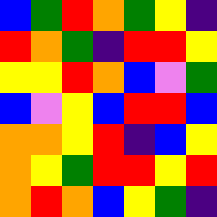[["blue", "green", "red", "orange", "green", "yellow", "indigo"], ["red", "orange", "green", "indigo", "red", "red", "yellow"], ["yellow", "yellow", "red", "orange", "blue", "violet", "green"], ["blue", "violet", "yellow", "blue", "red", "red", "blue"], ["orange", "orange", "yellow", "red", "indigo", "blue", "yellow"], ["orange", "yellow", "green", "red", "red", "yellow", "red"], ["orange", "red", "orange", "blue", "yellow", "green", "indigo"]]